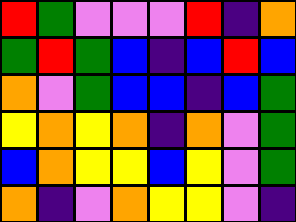[["red", "green", "violet", "violet", "violet", "red", "indigo", "orange"], ["green", "red", "green", "blue", "indigo", "blue", "red", "blue"], ["orange", "violet", "green", "blue", "blue", "indigo", "blue", "green"], ["yellow", "orange", "yellow", "orange", "indigo", "orange", "violet", "green"], ["blue", "orange", "yellow", "yellow", "blue", "yellow", "violet", "green"], ["orange", "indigo", "violet", "orange", "yellow", "yellow", "violet", "indigo"]]